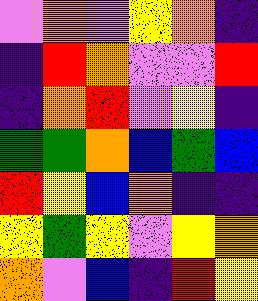[["violet", "orange", "violet", "yellow", "orange", "indigo"], ["indigo", "red", "orange", "violet", "violet", "red"], ["indigo", "orange", "red", "violet", "yellow", "indigo"], ["green", "green", "orange", "blue", "green", "blue"], ["red", "yellow", "blue", "orange", "indigo", "indigo"], ["yellow", "green", "yellow", "violet", "yellow", "orange"], ["orange", "violet", "blue", "indigo", "red", "yellow"]]